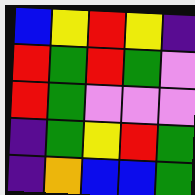[["blue", "yellow", "red", "yellow", "indigo"], ["red", "green", "red", "green", "violet"], ["red", "green", "violet", "violet", "violet"], ["indigo", "green", "yellow", "red", "green"], ["indigo", "orange", "blue", "blue", "green"]]